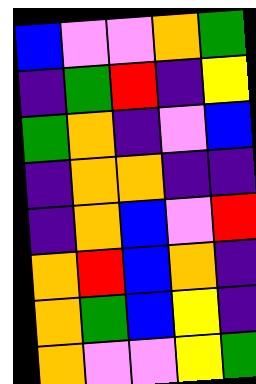[["blue", "violet", "violet", "orange", "green"], ["indigo", "green", "red", "indigo", "yellow"], ["green", "orange", "indigo", "violet", "blue"], ["indigo", "orange", "orange", "indigo", "indigo"], ["indigo", "orange", "blue", "violet", "red"], ["orange", "red", "blue", "orange", "indigo"], ["orange", "green", "blue", "yellow", "indigo"], ["orange", "violet", "violet", "yellow", "green"]]